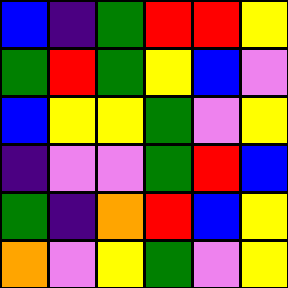[["blue", "indigo", "green", "red", "red", "yellow"], ["green", "red", "green", "yellow", "blue", "violet"], ["blue", "yellow", "yellow", "green", "violet", "yellow"], ["indigo", "violet", "violet", "green", "red", "blue"], ["green", "indigo", "orange", "red", "blue", "yellow"], ["orange", "violet", "yellow", "green", "violet", "yellow"]]